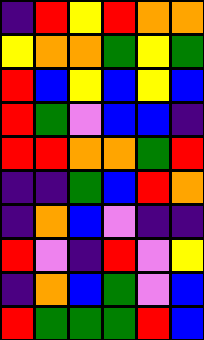[["indigo", "red", "yellow", "red", "orange", "orange"], ["yellow", "orange", "orange", "green", "yellow", "green"], ["red", "blue", "yellow", "blue", "yellow", "blue"], ["red", "green", "violet", "blue", "blue", "indigo"], ["red", "red", "orange", "orange", "green", "red"], ["indigo", "indigo", "green", "blue", "red", "orange"], ["indigo", "orange", "blue", "violet", "indigo", "indigo"], ["red", "violet", "indigo", "red", "violet", "yellow"], ["indigo", "orange", "blue", "green", "violet", "blue"], ["red", "green", "green", "green", "red", "blue"]]